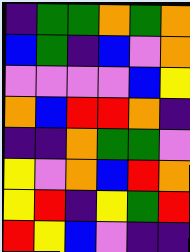[["indigo", "green", "green", "orange", "green", "orange"], ["blue", "green", "indigo", "blue", "violet", "orange"], ["violet", "violet", "violet", "violet", "blue", "yellow"], ["orange", "blue", "red", "red", "orange", "indigo"], ["indigo", "indigo", "orange", "green", "green", "violet"], ["yellow", "violet", "orange", "blue", "red", "orange"], ["yellow", "red", "indigo", "yellow", "green", "red"], ["red", "yellow", "blue", "violet", "indigo", "indigo"]]